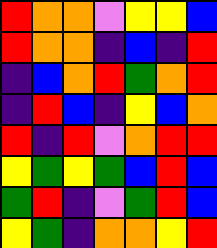[["red", "orange", "orange", "violet", "yellow", "yellow", "blue"], ["red", "orange", "orange", "indigo", "blue", "indigo", "red"], ["indigo", "blue", "orange", "red", "green", "orange", "red"], ["indigo", "red", "blue", "indigo", "yellow", "blue", "orange"], ["red", "indigo", "red", "violet", "orange", "red", "red"], ["yellow", "green", "yellow", "green", "blue", "red", "blue"], ["green", "red", "indigo", "violet", "green", "red", "blue"], ["yellow", "green", "indigo", "orange", "orange", "yellow", "red"]]